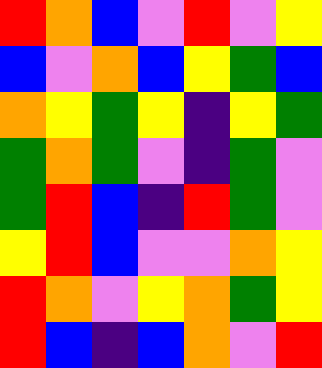[["red", "orange", "blue", "violet", "red", "violet", "yellow"], ["blue", "violet", "orange", "blue", "yellow", "green", "blue"], ["orange", "yellow", "green", "yellow", "indigo", "yellow", "green"], ["green", "orange", "green", "violet", "indigo", "green", "violet"], ["green", "red", "blue", "indigo", "red", "green", "violet"], ["yellow", "red", "blue", "violet", "violet", "orange", "yellow"], ["red", "orange", "violet", "yellow", "orange", "green", "yellow"], ["red", "blue", "indigo", "blue", "orange", "violet", "red"]]